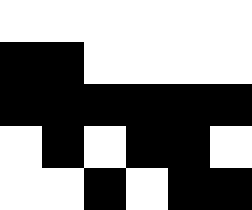[["white", "white", "white", "white", "white", "white"], ["black", "black", "white", "white", "white", "white"], ["black", "black", "black", "black", "black", "black"], ["white", "black", "white", "black", "black", "white"], ["white", "white", "black", "white", "black", "black"]]